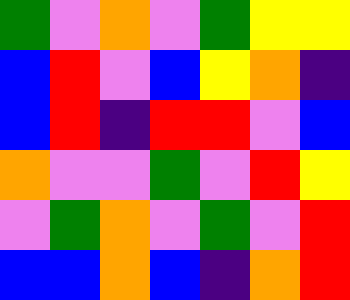[["green", "violet", "orange", "violet", "green", "yellow", "yellow"], ["blue", "red", "violet", "blue", "yellow", "orange", "indigo"], ["blue", "red", "indigo", "red", "red", "violet", "blue"], ["orange", "violet", "violet", "green", "violet", "red", "yellow"], ["violet", "green", "orange", "violet", "green", "violet", "red"], ["blue", "blue", "orange", "blue", "indigo", "orange", "red"]]